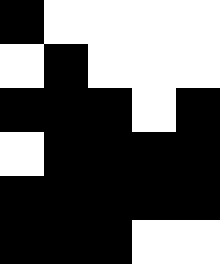[["black", "white", "white", "white", "white"], ["white", "black", "white", "white", "white"], ["black", "black", "black", "white", "black"], ["white", "black", "black", "black", "black"], ["black", "black", "black", "black", "black"], ["black", "black", "black", "white", "white"]]